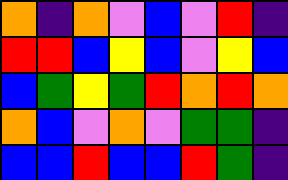[["orange", "indigo", "orange", "violet", "blue", "violet", "red", "indigo"], ["red", "red", "blue", "yellow", "blue", "violet", "yellow", "blue"], ["blue", "green", "yellow", "green", "red", "orange", "red", "orange"], ["orange", "blue", "violet", "orange", "violet", "green", "green", "indigo"], ["blue", "blue", "red", "blue", "blue", "red", "green", "indigo"]]